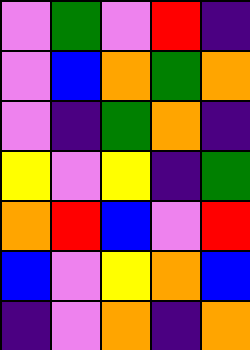[["violet", "green", "violet", "red", "indigo"], ["violet", "blue", "orange", "green", "orange"], ["violet", "indigo", "green", "orange", "indigo"], ["yellow", "violet", "yellow", "indigo", "green"], ["orange", "red", "blue", "violet", "red"], ["blue", "violet", "yellow", "orange", "blue"], ["indigo", "violet", "orange", "indigo", "orange"]]